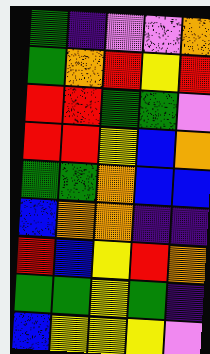[["green", "indigo", "violet", "violet", "orange"], ["green", "orange", "red", "yellow", "red"], ["red", "red", "green", "green", "violet"], ["red", "red", "yellow", "blue", "orange"], ["green", "green", "orange", "blue", "blue"], ["blue", "orange", "orange", "indigo", "indigo"], ["red", "blue", "yellow", "red", "orange"], ["green", "green", "yellow", "green", "indigo"], ["blue", "yellow", "yellow", "yellow", "violet"]]